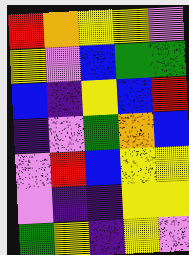[["red", "orange", "yellow", "yellow", "violet"], ["yellow", "violet", "blue", "green", "green"], ["blue", "indigo", "yellow", "blue", "red"], ["indigo", "violet", "green", "orange", "blue"], ["violet", "red", "blue", "yellow", "yellow"], ["violet", "indigo", "indigo", "yellow", "yellow"], ["green", "yellow", "indigo", "yellow", "violet"]]